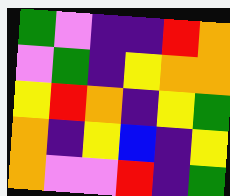[["green", "violet", "indigo", "indigo", "red", "orange"], ["violet", "green", "indigo", "yellow", "orange", "orange"], ["yellow", "red", "orange", "indigo", "yellow", "green"], ["orange", "indigo", "yellow", "blue", "indigo", "yellow"], ["orange", "violet", "violet", "red", "indigo", "green"]]